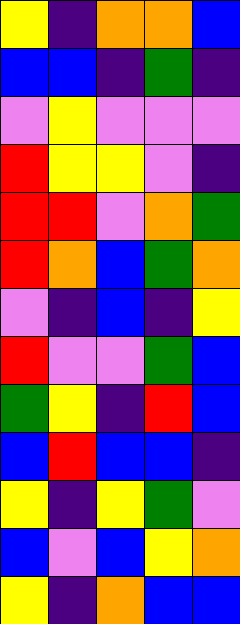[["yellow", "indigo", "orange", "orange", "blue"], ["blue", "blue", "indigo", "green", "indigo"], ["violet", "yellow", "violet", "violet", "violet"], ["red", "yellow", "yellow", "violet", "indigo"], ["red", "red", "violet", "orange", "green"], ["red", "orange", "blue", "green", "orange"], ["violet", "indigo", "blue", "indigo", "yellow"], ["red", "violet", "violet", "green", "blue"], ["green", "yellow", "indigo", "red", "blue"], ["blue", "red", "blue", "blue", "indigo"], ["yellow", "indigo", "yellow", "green", "violet"], ["blue", "violet", "blue", "yellow", "orange"], ["yellow", "indigo", "orange", "blue", "blue"]]